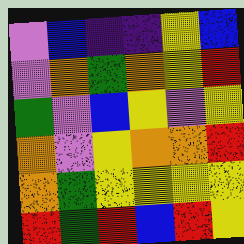[["violet", "blue", "indigo", "indigo", "yellow", "blue"], ["violet", "orange", "green", "orange", "yellow", "red"], ["green", "violet", "blue", "yellow", "violet", "yellow"], ["orange", "violet", "yellow", "orange", "orange", "red"], ["orange", "green", "yellow", "yellow", "yellow", "yellow"], ["red", "green", "red", "blue", "red", "yellow"]]